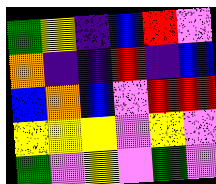[["green", "yellow", "indigo", "blue", "red", "violet"], ["orange", "indigo", "indigo", "red", "indigo", "blue"], ["blue", "orange", "blue", "violet", "red", "red"], ["yellow", "yellow", "yellow", "violet", "yellow", "violet"], ["green", "violet", "yellow", "violet", "green", "violet"]]